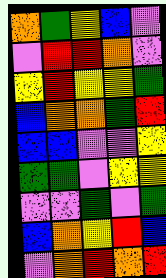[["orange", "green", "yellow", "blue", "violet"], ["violet", "red", "red", "orange", "violet"], ["yellow", "red", "yellow", "yellow", "green"], ["blue", "orange", "orange", "green", "red"], ["blue", "blue", "violet", "violet", "yellow"], ["green", "green", "violet", "yellow", "yellow"], ["violet", "violet", "green", "violet", "green"], ["blue", "orange", "yellow", "red", "blue"], ["violet", "orange", "red", "orange", "red"]]